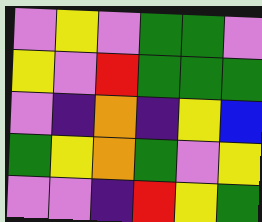[["violet", "yellow", "violet", "green", "green", "violet"], ["yellow", "violet", "red", "green", "green", "green"], ["violet", "indigo", "orange", "indigo", "yellow", "blue"], ["green", "yellow", "orange", "green", "violet", "yellow"], ["violet", "violet", "indigo", "red", "yellow", "green"]]